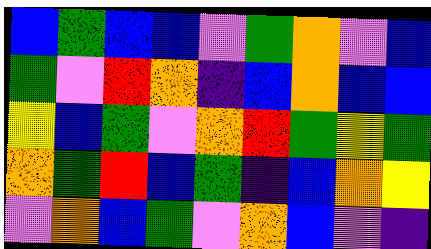[["blue", "green", "blue", "blue", "violet", "green", "orange", "violet", "blue"], ["green", "violet", "red", "orange", "indigo", "blue", "orange", "blue", "blue"], ["yellow", "blue", "green", "violet", "orange", "red", "green", "yellow", "green"], ["orange", "green", "red", "blue", "green", "indigo", "blue", "orange", "yellow"], ["violet", "orange", "blue", "green", "violet", "orange", "blue", "violet", "indigo"]]